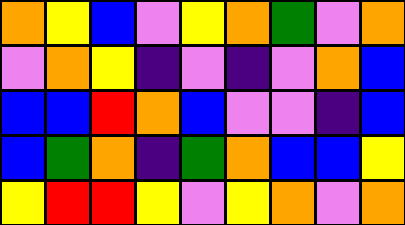[["orange", "yellow", "blue", "violet", "yellow", "orange", "green", "violet", "orange"], ["violet", "orange", "yellow", "indigo", "violet", "indigo", "violet", "orange", "blue"], ["blue", "blue", "red", "orange", "blue", "violet", "violet", "indigo", "blue"], ["blue", "green", "orange", "indigo", "green", "orange", "blue", "blue", "yellow"], ["yellow", "red", "red", "yellow", "violet", "yellow", "orange", "violet", "orange"]]